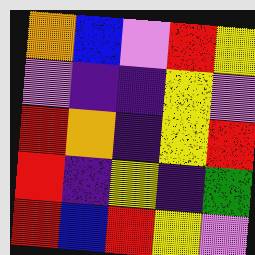[["orange", "blue", "violet", "red", "yellow"], ["violet", "indigo", "indigo", "yellow", "violet"], ["red", "orange", "indigo", "yellow", "red"], ["red", "indigo", "yellow", "indigo", "green"], ["red", "blue", "red", "yellow", "violet"]]